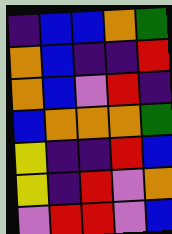[["indigo", "blue", "blue", "orange", "green"], ["orange", "blue", "indigo", "indigo", "red"], ["orange", "blue", "violet", "red", "indigo"], ["blue", "orange", "orange", "orange", "green"], ["yellow", "indigo", "indigo", "red", "blue"], ["yellow", "indigo", "red", "violet", "orange"], ["violet", "red", "red", "violet", "blue"]]